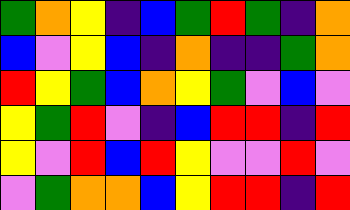[["green", "orange", "yellow", "indigo", "blue", "green", "red", "green", "indigo", "orange"], ["blue", "violet", "yellow", "blue", "indigo", "orange", "indigo", "indigo", "green", "orange"], ["red", "yellow", "green", "blue", "orange", "yellow", "green", "violet", "blue", "violet"], ["yellow", "green", "red", "violet", "indigo", "blue", "red", "red", "indigo", "red"], ["yellow", "violet", "red", "blue", "red", "yellow", "violet", "violet", "red", "violet"], ["violet", "green", "orange", "orange", "blue", "yellow", "red", "red", "indigo", "red"]]